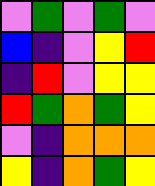[["violet", "green", "violet", "green", "violet"], ["blue", "indigo", "violet", "yellow", "red"], ["indigo", "red", "violet", "yellow", "yellow"], ["red", "green", "orange", "green", "yellow"], ["violet", "indigo", "orange", "orange", "orange"], ["yellow", "indigo", "orange", "green", "yellow"]]